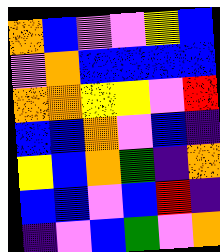[["orange", "blue", "violet", "violet", "yellow", "blue"], ["violet", "orange", "blue", "blue", "blue", "blue"], ["orange", "orange", "yellow", "yellow", "violet", "red"], ["blue", "blue", "orange", "violet", "blue", "indigo"], ["yellow", "blue", "orange", "green", "indigo", "orange"], ["blue", "blue", "violet", "blue", "red", "indigo"], ["indigo", "violet", "blue", "green", "violet", "orange"]]